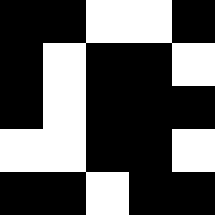[["black", "black", "white", "white", "black"], ["black", "white", "black", "black", "white"], ["black", "white", "black", "black", "black"], ["white", "white", "black", "black", "white"], ["black", "black", "white", "black", "black"]]